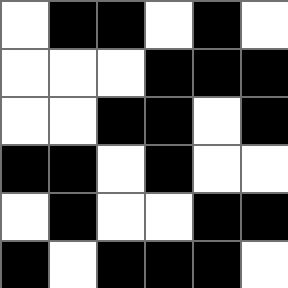[["white", "black", "black", "white", "black", "white"], ["white", "white", "white", "black", "black", "black"], ["white", "white", "black", "black", "white", "black"], ["black", "black", "white", "black", "white", "white"], ["white", "black", "white", "white", "black", "black"], ["black", "white", "black", "black", "black", "white"]]